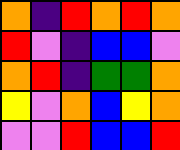[["orange", "indigo", "red", "orange", "red", "orange"], ["red", "violet", "indigo", "blue", "blue", "violet"], ["orange", "red", "indigo", "green", "green", "orange"], ["yellow", "violet", "orange", "blue", "yellow", "orange"], ["violet", "violet", "red", "blue", "blue", "red"]]